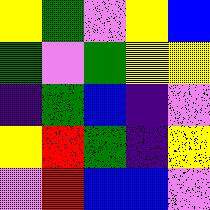[["yellow", "green", "violet", "yellow", "blue"], ["green", "violet", "green", "yellow", "yellow"], ["indigo", "green", "blue", "indigo", "violet"], ["yellow", "red", "green", "indigo", "yellow"], ["violet", "red", "blue", "blue", "violet"]]